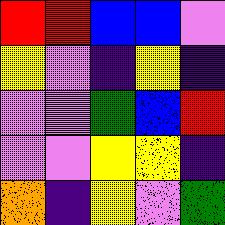[["red", "red", "blue", "blue", "violet"], ["yellow", "violet", "indigo", "yellow", "indigo"], ["violet", "violet", "green", "blue", "red"], ["violet", "violet", "yellow", "yellow", "indigo"], ["orange", "indigo", "yellow", "violet", "green"]]